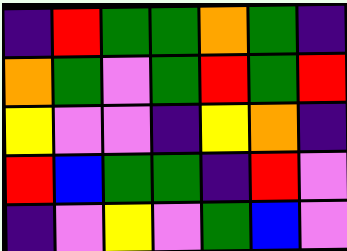[["indigo", "red", "green", "green", "orange", "green", "indigo"], ["orange", "green", "violet", "green", "red", "green", "red"], ["yellow", "violet", "violet", "indigo", "yellow", "orange", "indigo"], ["red", "blue", "green", "green", "indigo", "red", "violet"], ["indigo", "violet", "yellow", "violet", "green", "blue", "violet"]]